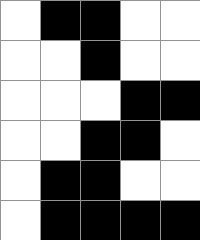[["white", "black", "black", "white", "white"], ["white", "white", "black", "white", "white"], ["white", "white", "white", "black", "black"], ["white", "white", "black", "black", "white"], ["white", "black", "black", "white", "white"], ["white", "black", "black", "black", "black"]]